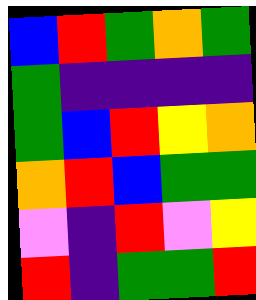[["blue", "red", "green", "orange", "green"], ["green", "indigo", "indigo", "indigo", "indigo"], ["green", "blue", "red", "yellow", "orange"], ["orange", "red", "blue", "green", "green"], ["violet", "indigo", "red", "violet", "yellow"], ["red", "indigo", "green", "green", "red"]]